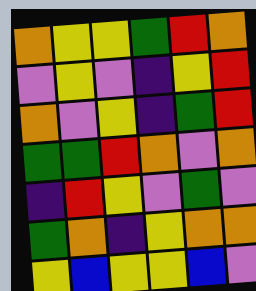[["orange", "yellow", "yellow", "green", "red", "orange"], ["violet", "yellow", "violet", "indigo", "yellow", "red"], ["orange", "violet", "yellow", "indigo", "green", "red"], ["green", "green", "red", "orange", "violet", "orange"], ["indigo", "red", "yellow", "violet", "green", "violet"], ["green", "orange", "indigo", "yellow", "orange", "orange"], ["yellow", "blue", "yellow", "yellow", "blue", "violet"]]